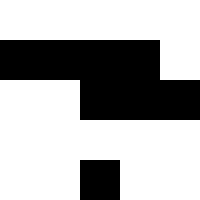[["white", "white", "white", "white", "white"], ["black", "black", "black", "black", "white"], ["white", "white", "black", "black", "black"], ["white", "white", "white", "white", "white"], ["white", "white", "black", "white", "white"]]